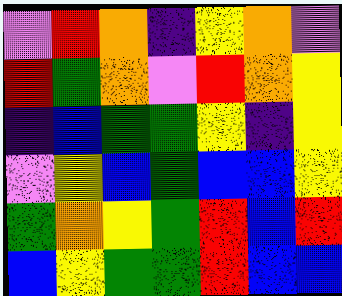[["violet", "red", "orange", "indigo", "yellow", "orange", "violet"], ["red", "green", "orange", "violet", "red", "orange", "yellow"], ["indigo", "blue", "green", "green", "yellow", "indigo", "yellow"], ["violet", "yellow", "blue", "green", "blue", "blue", "yellow"], ["green", "orange", "yellow", "green", "red", "blue", "red"], ["blue", "yellow", "green", "green", "red", "blue", "blue"]]